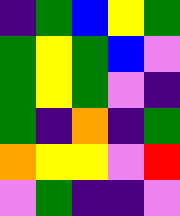[["indigo", "green", "blue", "yellow", "green"], ["green", "yellow", "green", "blue", "violet"], ["green", "yellow", "green", "violet", "indigo"], ["green", "indigo", "orange", "indigo", "green"], ["orange", "yellow", "yellow", "violet", "red"], ["violet", "green", "indigo", "indigo", "violet"]]